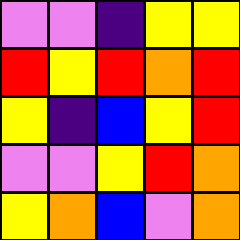[["violet", "violet", "indigo", "yellow", "yellow"], ["red", "yellow", "red", "orange", "red"], ["yellow", "indigo", "blue", "yellow", "red"], ["violet", "violet", "yellow", "red", "orange"], ["yellow", "orange", "blue", "violet", "orange"]]